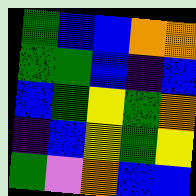[["green", "blue", "blue", "orange", "orange"], ["green", "green", "blue", "indigo", "blue"], ["blue", "green", "yellow", "green", "orange"], ["indigo", "blue", "yellow", "green", "yellow"], ["green", "violet", "orange", "blue", "blue"]]